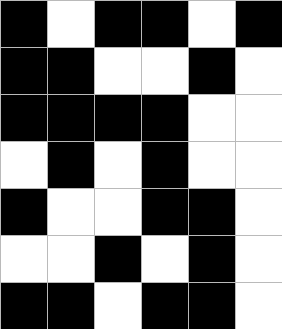[["black", "white", "black", "black", "white", "black"], ["black", "black", "white", "white", "black", "white"], ["black", "black", "black", "black", "white", "white"], ["white", "black", "white", "black", "white", "white"], ["black", "white", "white", "black", "black", "white"], ["white", "white", "black", "white", "black", "white"], ["black", "black", "white", "black", "black", "white"]]